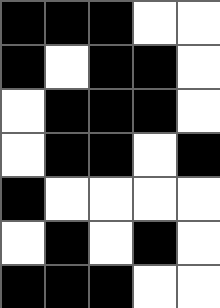[["black", "black", "black", "white", "white"], ["black", "white", "black", "black", "white"], ["white", "black", "black", "black", "white"], ["white", "black", "black", "white", "black"], ["black", "white", "white", "white", "white"], ["white", "black", "white", "black", "white"], ["black", "black", "black", "white", "white"]]